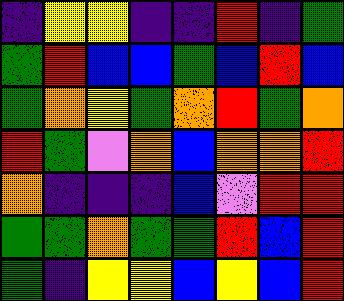[["indigo", "yellow", "yellow", "indigo", "indigo", "red", "indigo", "green"], ["green", "red", "blue", "blue", "green", "blue", "red", "blue"], ["green", "orange", "yellow", "green", "orange", "red", "green", "orange"], ["red", "green", "violet", "orange", "blue", "orange", "orange", "red"], ["orange", "indigo", "indigo", "indigo", "blue", "violet", "red", "red"], ["green", "green", "orange", "green", "green", "red", "blue", "red"], ["green", "indigo", "yellow", "yellow", "blue", "yellow", "blue", "red"]]